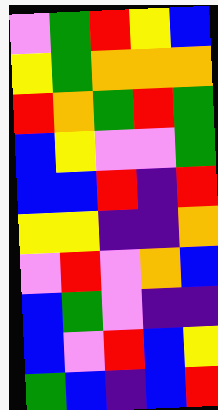[["violet", "green", "red", "yellow", "blue"], ["yellow", "green", "orange", "orange", "orange"], ["red", "orange", "green", "red", "green"], ["blue", "yellow", "violet", "violet", "green"], ["blue", "blue", "red", "indigo", "red"], ["yellow", "yellow", "indigo", "indigo", "orange"], ["violet", "red", "violet", "orange", "blue"], ["blue", "green", "violet", "indigo", "indigo"], ["blue", "violet", "red", "blue", "yellow"], ["green", "blue", "indigo", "blue", "red"]]